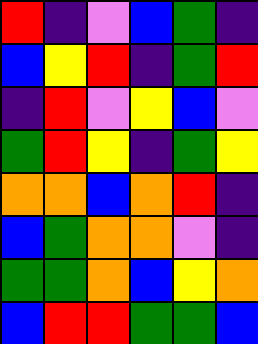[["red", "indigo", "violet", "blue", "green", "indigo"], ["blue", "yellow", "red", "indigo", "green", "red"], ["indigo", "red", "violet", "yellow", "blue", "violet"], ["green", "red", "yellow", "indigo", "green", "yellow"], ["orange", "orange", "blue", "orange", "red", "indigo"], ["blue", "green", "orange", "orange", "violet", "indigo"], ["green", "green", "orange", "blue", "yellow", "orange"], ["blue", "red", "red", "green", "green", "blue"]]